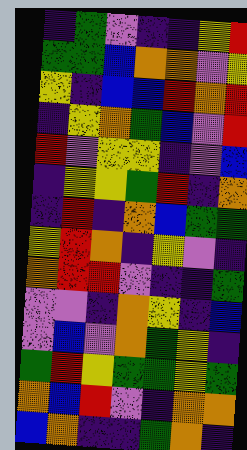[["indigo", "green", "violet", "indigo", "indigo", "yellow", "red"], ["green", "green", "blue", "orange", "orange", "violet", "yellow"], ["yellow", "indigo", "blue", "blue", "red", "orange", "red"], ["indigo", "yellow", "orange", "green", "blue", "violet", "red"], ["red", "violet", "yellow", "yellow", "indigo", "violet", "blue"], ["indigo", "yellow", "yellow", "green", "red", "indigo", "orange"], ["indigo", "red", "indigo", "orange", "blue", "green", "green"], ["yellow", "red", "orange", "indigo", "yellow", "violet", "indigo"], ["orange", "red", "red", "violet", "indigo", "indigo", "green"], ["violet", "violet", "indigo", "orange", "yellow", "indigo", "blue"], ["violet", "blue", "violet", "orange", "green", "yellow", "indigo"], ["green", "red", "yellow", "green", "green", "yellow", "green"], ["orange", "blue", "red", "violet", "indigo", "orange", "orange"], ["blue", "orange", "indigo", "indigo", "green", "orange", "indigo"]]